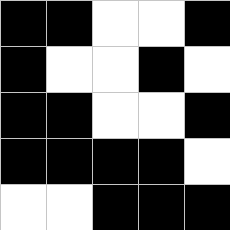[["black", "black", "white", "white", "black"], ["black", "white", "white", "black", "white"], ["black", "black", "white", "white", "black"], ["black", "black", "black", "black", "white"], ["white", "white", "black", "black", "black"]]